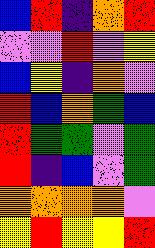[["blue", "red", "indigo", "orange", "red"], ["violet", "violet", "red", "violet", "yellow"], ["blue", "yellow", "indigo", "orange", "violet"], ["red", "blue", "orange", "green", "blue"], ["red", "green", "green", "violet", "green"], ["red", "indigo", "blue", "violet", "green"], ["orange", "orange", "orange", "orange", "violet"], ["yellow", "red", "yellow", "yellow", "red"]]